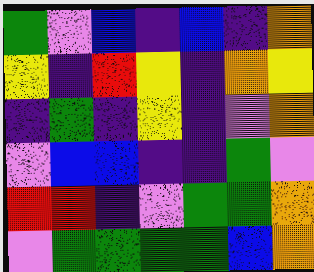[["green", "violet", "blue", "indigo", "blue", "indigo", "orange"], ["yellow", "indigo", "red", "yellow", "indigo", "orange", "yellow"], ["indigo", "green", "indigo", "yellow", "indigo", "violet", "orange"], ["violet", "blue", "blue", "indigo", "indigo", "green", "violet"], ["red", "red", "indigo", "violet", "green", "green", "orange"], ["violet", "green", "green", "green", "green", "blue", "orange"]]